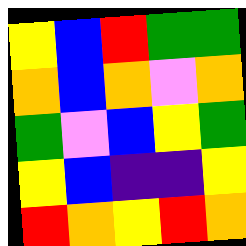[["yellow", "blue", "red", "green", "green"], ["orange", "blue", "orange", "violet", "orange"], ["green", "violet", "blue", "yellow", "green"], ["yellow", "blue", "indigo", "indigo", "yellow"], ["red", "orange", "yellow", "red", "orange"]]